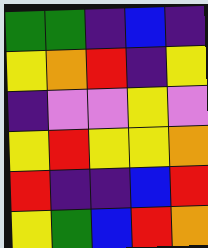[["green", "green", "indigo", "blue", "indigo"], ["yellow", "orange", "red", "indigo", "yellow"], ["indigo", "violet", "violet", "yellow", "violet"], ["yellow", "red", "yellow", "yellow", "orange"], ["red", "indigo", "indigo", "blue", "red"], ["yellow", "green", "blue", "red", "orange"]]